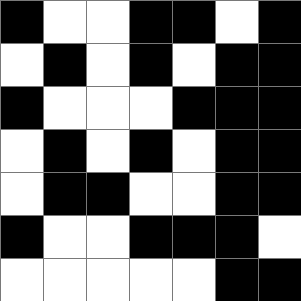[["black", "white", "white", "black", "black", "white", "black"], ["white", "black", "white", "black", "white", "black", "black"], ["black", "white", "white", "white", "black", "black", "black"], ["white", "black", "white", "black", "white", "black", "black"], ["white", "black", "black", "white", "white", "black", "black"], ["black", "white", "white", "black", "black", "black", "white"], ["white", "white", "white", "white", "white", "black", "black"]]